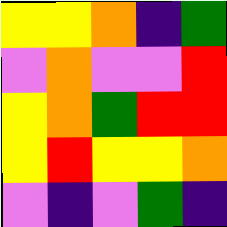[["yellow", "yellow", "orange", "indigo", "green"], ["violet", "orange", "violet", "violet", "red"], ["yellow", "orange", "green", "red", "red"], ["yellow", "red", "yellow", "yellow", "orange"], ["violet", "indigo", "violet", "green", "indigo"]]